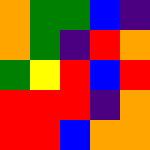[["orange", "green", "green", "blue", "indigo"], ["orange", "green", "indigo", "red", "orange"], ["green", "yellow", "red", "blue", "red"], ["red", "red", "red", "indigo", "orange"], ["red", "red", "blue", "orange", "orange"]]